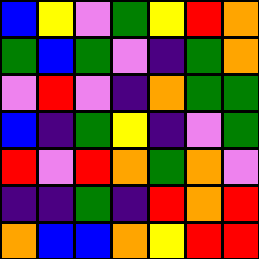[["blue", "yellow", "violet", "green", "yellow", "red", "orange"], ["green", "blue", "green", "violet", "indigo", "green", "orange"], ["violet", "red", "violet", "indigo", "orange", "green", "green"], ["blue", "indigo", "green", "yellow", "indigo", "violet", "green"], ["red", "violet", "red", "orange", "green", "orange", "violet"], ["indigo", "indigo", "green", "indigo", "red", "orange", "red"], ["orange", "blue", "blue", "orange", "yellow", "red", "red"]]